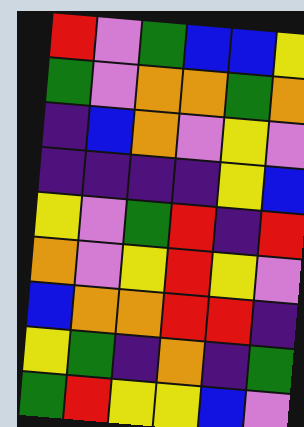[["red", "violet", "green", "blue", "blue", "yellow"], ["green", "violet", "orange", "orange", "green", "orange"], ["indigo", "blue", "orange", "violet", "yellow", "violet"], ["indigo", "indigo", "indigo", "indigo", "yellow", "blue"], ["yellow", "violet", "green", "red", "indigo", "red"], ["orange", "violet", "yellow", "red", "yellow", "violet"], ["blue", "orange", "orange", "red", "red", "indigo"], ["yellow", "green", "indigo", "orange", "indigo", "green"], ["green", "red", "yellow", "yellow", "blue", "violet"]]